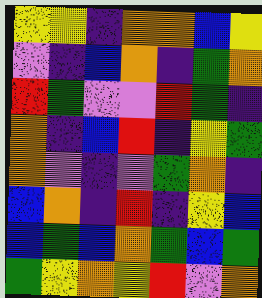[["yellow", "yellow", "indigo", "orange", "orange", "blue", "yellow"], ["violet", "indigo", "blue", "orange", "indigo", "green", "orange"], ["red", "green", "violet", "violet", "red", "green", "indigo"], ["orange", "indigo", "blue", "red", "indigo", "yellow", "green"], ["orange", "violet", "indigo", "violet", "green", "orange", "indigo"], ["blue", "orange", "indigo", "red", "indigo", "yellow", "blue"], ["blue", "green", "blue", "orange", "green", "blue", "green"], ["green", "yellow", "orange", "yellow", "red", "violet", "orange"]]